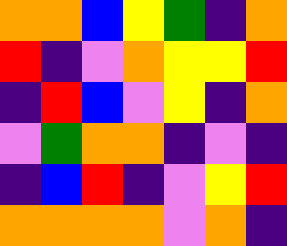[["orange", "orange", "blue", "yellow", "green", "indigo", "orange"], ["red", "indigo", "violet", "orange", "yellow", "yellow", "red"], ["indigo", "red", "blue", "violet", "yellow", "indigo", "orange"], ["violet", "green", "orange", "orange", "indigo", "violet", "indigo"], ["indigo", "blue", "red", "indigo", "violet", "yellow", "red"], ["orange", "orange", "orange", "orange", "violet", "orange", "indigo"]]